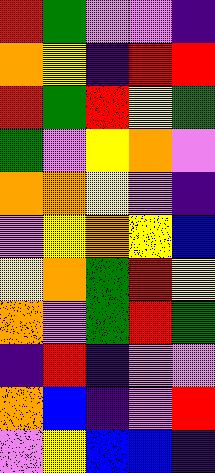[["red", "green", "violet", "violet", "indigo"], ["orange", "yellow", "indigo", "red", "red"], ["red", "green", "red", "yellow", "green"], ["green", "violet", "yellow", "orange", "violet"], ["orange", "orange", "yellow", "violet", "indigo"], ["violet", "yellow", "orange", "yellow", "blue"], ["yellow", "orange", "green", "red", "yellow"], ["orange", "violet", "green", "red", "green"], ["indigo", "red", "indigo", "violet", "violet"], ["orange", "blue", "indigo", "violet", "red"], ["violet", "yellow", "blue", "blue", "indigo"]]